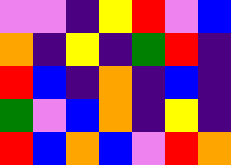[["violet", "violet", "indigo", "yellow", "red", "violet", "blue"], ["orange", "indigo", "yellow", "indigo", "green", "red", "indigo"], ["red", "blue", "indigo", "orange", "indigo", "blue", "indigo"], ["green", "violet", "blue", "orange", "indigo", "yellow", "indigo"], ["red", "blue", "orange", "blue", "violet", "red", "orange"]]